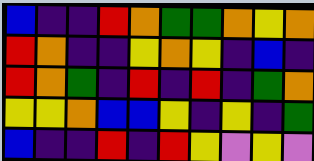[["blue", "indigo", "indigo", "red", "orange", "green", "green", "orange", "yellow", "orange"], ["red", "orange", "indigo", "indigo", "yellow", "orange", "yellow", "indigo", "blue", "indigo"], ["red", "orange", "green", "indigo", "red", "indigo", "red", "indigo", "green", "orange"], ["yellow", "yellow", "orange", "blue", "blue", "yellow", "indigo", "yellow", "indigo", "green"], ["blue", "indigo", "indigo", "red", "indigo", "red", "yellow", "violet", "yellow", "violet"]]